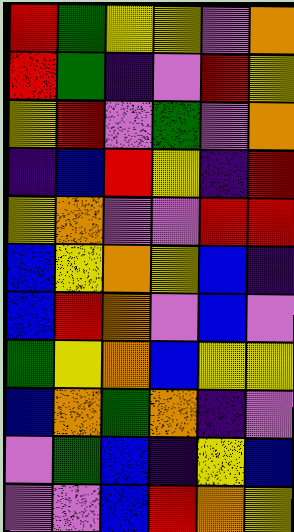[["red", "green", "yellow", "yellow", "violet", "orange"], ["red", "green", "indigo", "violet", "red", "yellow"], ["yellow", "red", "violet", "green", "violet", "orange"], ["indigo", "blue", "red", "yellow", "indigo", "red"], ["yellow", "orange", "violet", "violet", "red", "red"], ["blue", "yellow", "orange", "yellow", "blue", "indigo"], ["blue", "red", "orange", "violet", "blue", "violet"], ["green", "yellow", "orange", "blue", "yellow", "yellow"], ["blue", "orange", "green", "orange", "indigo", "violet"], ["violet", "green", "blue", "indigo", "yellow", "blue"], ["violet", "violet", "blue", "red", "orange", "yellow"]]